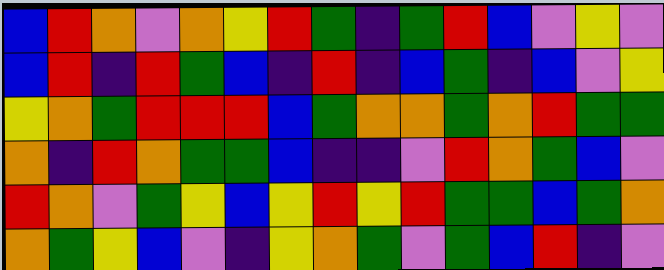[["blue", "red", "orange", "violet", "orange", "yellow", "red", "green", "indigo", "green", "red", "blue", "violet", "yellow", "violet"], ["blue", "red", "indigo", "red", "green", "blue", "indigo", "red", "indigo", "blue", "green", "indigo", "blue", "violet", "yellow"], ["yellow", "orange", "green", "red", "red", "red", "blue", "green", "orange", "orange", "green", "orange", "red", "green", "green"], ["orange", "indigo", "red", "orange", "green", "green", "blue", "indigo", "indigo", "violet", "red", "orange", "green", "blue", "violet"], ["red", "orange", "violet", "green", "yellow", "blue", "yellow", "red", "yellow", "red", "green", "green", "blue", "green", "orange"], ["orange", "green", "yellow", "blue", "violet", "indigo", "yellow", "orange", "green", "violet", "green", "blue", "red", "indigo", "violet"]]